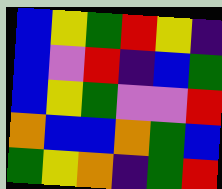[["blue", "yellow", "green", "red", "yellow", "indigo"], ["blue", "violet", "red", "indigo", "blue", "green"], ["blue", "yellow", "green", "violet", "violet", "red"], ["orange", "blue", "blue", "orange", "green", "blue"], ["green", "yellow", "orange", "indigo", "green", "red"]]